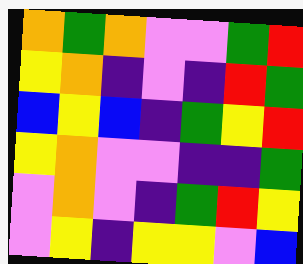[["orange", "green", "orange", "violet", "violet", "green", "red"], ["yellow", "orange", "indigo", "violet", "indigo", "red", "green"], ["blue", "yellow", "blue", "indigo", "green", "yellow", "red"], ["yellow", "orange", "violet", "violet", "indigo", "indigo", "green"], ["violet", "orange", "violet", "indigo", "green", "red", "yellow"], ["violet", "yellow", "indigo", "yellow", "yellow", "violet", "blue"]]